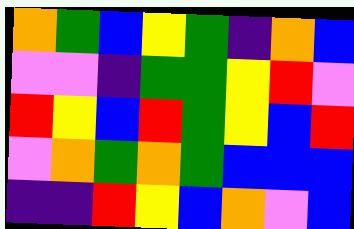[["orange", "green", "blue", "yellow", "green", "indigo", "orange", "blue"], ["violet", "violet", "indigo", "green", "green", "yellow", "red", "violet"], ["red", "yellow", "blue", "red", "green", "yellow", "blue", "red"], ["violet", "orange", "green", "orange", "green", "blue", "blue", "blue"], ["indigo", "indigo", "red", "yellow", "blue", "orange", "violet", "blue"]]